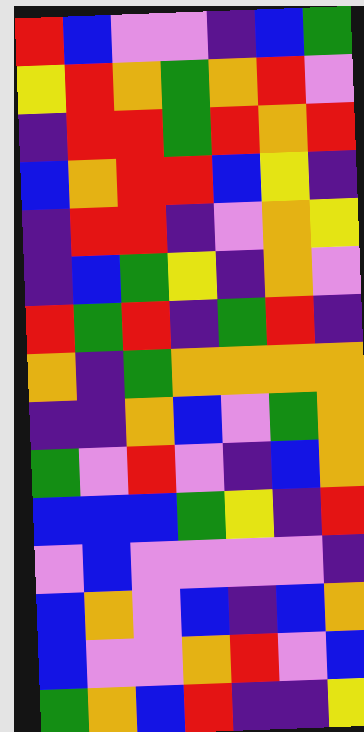[["red", "blue", "violet", "violet", "indigo", "blue", "green"], ["yellow", "red", "orange", "green", "orange", "red", "violet"], ["indigo", "red", "red", "green", "red", "orange", "red"], ["blue", "orange", "red", "red", "blue", "yellow", "indigo"], ["indigo", "red", "red", "indigo", "violet", "orange", "yellow"], ["indigo", "blue", "green", "yellow", "indigo", "orange", "violet"], ["red", "green", "red", "indigo", "green", "red", "indigo"], ["orange", "indigo", "green", "orange", "orange", "orange", "orange"], ["indigo", "indigo", "orange", "blue", "violet", "green", "orange"], ["green", "violet", "red", "violet", "indigo", "blue", "orange"], ["blue", "blue", "blue", "green", "yellow", "indigo", "red"], ["violet", "blue", "violet", "violet", "violet", "violet", "indigo"], ["blue", "orange", "violet", "blue", "indigo", "blue", "orange"], ["blue", "violet", "violet", "orange", "red", "violet", "blue"], ["green", "orange", "blue", "red", "indigo", "indigo", "yellow"]]